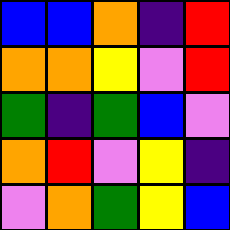[["blue", "blue", "orange", "indigo", "red"], ["orange", "orange", "yellow", "violet", "red"], ["green", "indigo", "green", "blue", "violet"], ["orange", "red", "violet", "yellow", "indigo"], ["violet", "orange", "green", "yellow", "blue"]]